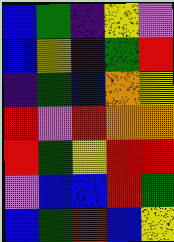[["blue", "green", "indigo", "yellow", "violet"], ["blue", "yellow", "indigo", "green", "red"], ["indigo", "green", "blue", "orange", "yellow"], ["red", "violet", "red", "orange", "orange"], ["red", "green", "yellow", "red", "red"], ["violet", "blue", "blue", "red", "green"], ["blue", "green", "red", "blue", "yellow"]]